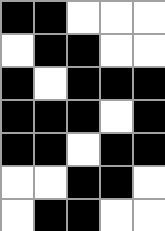[["black", "black", "white", "white", "white"], ["white", "black", "black", "white", "white"], ["black", "white", "black", "black", "black"], ["black", "black", "black", "white", "black"], ["black", "black", "white", "black", "black"], ["white", "white", "black", "black", "white"], ["white", "black", "black", "white", "white"]]